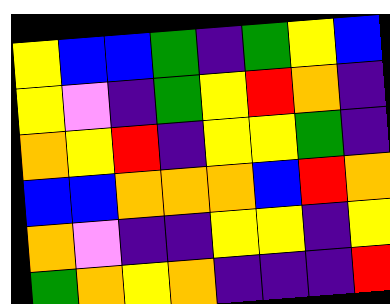[["yellow", "blue", "blue", "green", "indigo", "green", "yellow", "blue"], ["yellow", "violet", "indigo", "green", "yellow", "red", "orange", "indigo"], ["orange", "yellow", "red", "indigo", "yellow", "yellow", "green", "indigo"], ["blue", "blue", "orange", "orange", "orange", "blue", "red", "orange"], ["orange", "violet", "indigo", "indigo", "yellow", "yellow", "indigo", "yellow"], ["green", "orange", "yellow", "orange", "indigo", "indigo", "indigo", "red"]]